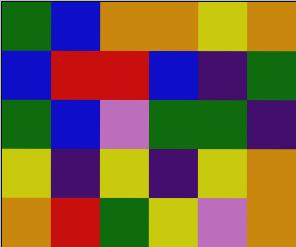[["green", "blue", "orange", "orange", "yellow", "orange"], ["blue", "red", "red", "blue", "indigo", "green"], ["green", "blue", "violet", "green", "green", "indigo"], ["yellow", "indigo", "yellow", "indigo", "yellow", "orange"], ["orange", "red", "green", "yellow", "violet", "orange"]]